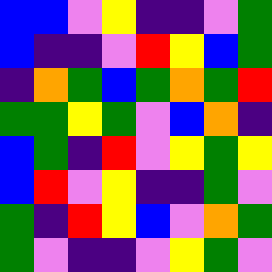[["blue", "blue", "violet", "yellow", "indigo", "indigo", "violet", "green"], ["blue", "indigo", "indigo", "violet", "red", "yellow", "blue", "green"], ["indigo", "orange", "green", "blue", "green", "orange", "green", "red"], ["green", "green", "yellow", "green", "violet", "blue", "orange", "indigo"], ["blue", "green", "indigo", "red", "violet", "yellow", "green", "yellow"], ["blue", "red", "violet", "yellow", "indigo", "indigo", "green", "violet"], ["green", "indigo", "red", "yellow", "blue", "violet", "orange", "green"], ["green", "violet", "indigo", "indigo", "violet", "yellow", "green", "violet"]]